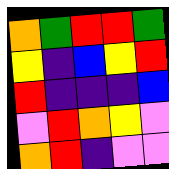[["orange", "green", "red", "red", "green"], ["yellow", "indigo", "blue", "yellow", "red"], ["red", "indigo", "indigo", "indigo", "blue"], ["violet", "red", "orange", "yellow", "violet"], ["orange", "red", "indigo", "violet", "violet"]]